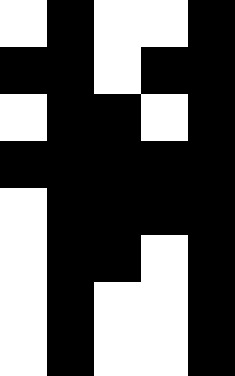[["white", "black", "white", "white", "black"], ["black", "black", "white", "black", "black"], ["white", "black", "black", "white", "black"], ["black", "black", "black", "black", "black"], ["white", "black", "black", "black", "black"], ["white", "black", "black", "white", "black"], ["white", "black", "white", "white", "black"], ["white", "black", "white", "white", "black"]]